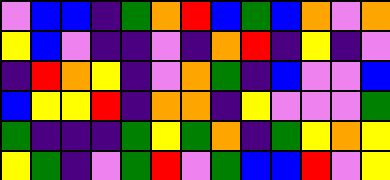[["violet", "blue", "blue", "indigo", "green", "orange", "red", "blue", "green", "blue", "orange", "violet", "orange"], ["yellow", "blue", "violet", "indigo", "indigo", "violet", "indigo", "orange", "red", "indigo", "yellow", "indigo", "violet"], ["indigo", "red", "orange", "yellow", "indigo", "violet", "orange", "green", "indigo", "blue", "violet", "violet", "blue"], ["blue", "yellow", "yellow", "red", "indigo", "orange", "orange", "indigo", "yellow", "violet", "violet", "violet", "green"], ["green", "indigo", "indigo", "indigo", "green", "yellow", "green", "orange", "indigo", "green", "yellow", "orange", "yellow"], ["yellow", "green", "indigo", "violet", "green", "red", "violet", "green", "blue", "blue", "red", "violet", "yellow"]]